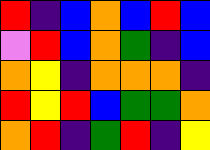[["red", "indigo", "blue", "orange", "blue", "red", "blue"], ["violet", "red", "blue", "orange", "green", "indigo", "blue"], ["orange", "yellow", "indigo", "orange", "orange", "orange", "indigo"], ["red", "yellow", "red", "blue", "green", "green", "orange"], ["orange", "red", "indigo", "green", "red", "indigo", "yellow"]]